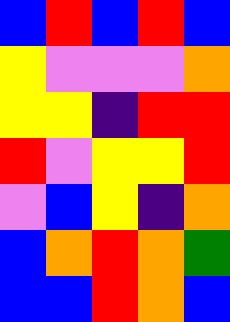[["blue", "red", "blue", "red", "blue"], ["yellow", "violet", "violet", "violet", "orange"], ["yellow", "yellow", "indigo", "red", "red"], ["red", "violet", "yellow", "yellow", "red"], ["violet", "blue", "yellow", "indigo", "orange"], ["blue", "orange", "red", "orange", "green"], ["blue", "blue", "red", "orange", "blue"]]